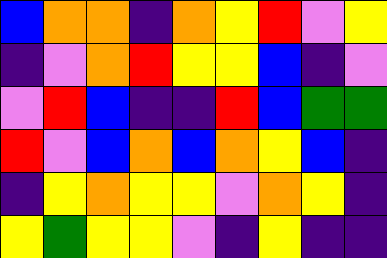[["blue", "orange", "orange", "indigo", "orange", "yellow", "red", "violet", "yellow"], ["indigo", "violet", "orange", "red", "yellow", "yellow", "blue", "indigo", "violet"], ["violet", "red", "blue", "indigo", "indigo", "red", "blue", "green", "green"], ["red", "violet", "blue", "orange", "blue", "orange", "yellow", "blue", "indigo"], ["indigo", "yellow", "orange", "yellow", "yellow", "violet", "orange", "yellow", "indigo"], ["yellow", "green", "yellow", "yellow", "violet", "indigo", "yellow", "indigo", "indigo"]]